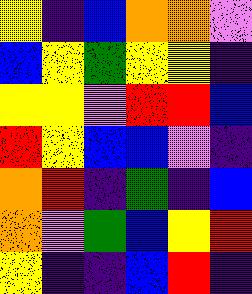[["yellow", "indigo", "blue", "orange", "orange", "violet"], ["blue", "yellow", "green", "yellow", "yellow", "indigo"], ["yellow", "yellow", "violet", "red", "red", "blue"], ["red", "yellow", "blue", "blue", "violet", "indigo"], ["orange", "red", "indigo", "green", "indigo", "blue"], ["orange", "violet", "green", "blue", "yellow", "red"], ["yellow", "indigo", "indigo", "blue", "red", "indigo"]]